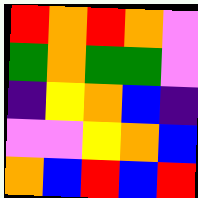[["red", "orange", "red", "orange", "violet"], ["green", "orange", "green", "green", "violet"], ["indigo", "yellow", "orange", "blue", "indigo"], ["violet", "violet", "yellow", "orange", "blue"], ["orange", "blue", "red", "blue", "red"]]